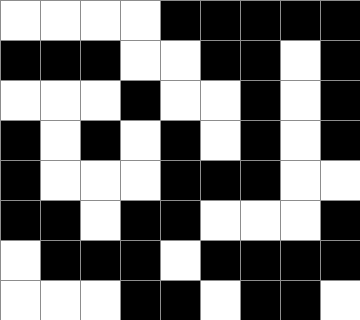[["white", "white", "white", "white", "black", "black", "black", "black", "black"], ["black", "black", "black", "white", "white", "black", "black", "white", "black"], ["white", "white", "white", "black", "white", "white", "black", "white", "black"], ["black", "white", "black", "white", "black", "white", "black", "white", "black"], ["black", "white", "white", "white", "black", "black", "black", "white", "white"], ["black", "black", "white", "black", "black", "white", "white", "white", "black"], ["white", "black", "black", "black", "white", "black", "black", "black", "black"], ["white", "white", "white", "black", "black", "white", "black", "black", "white"]]